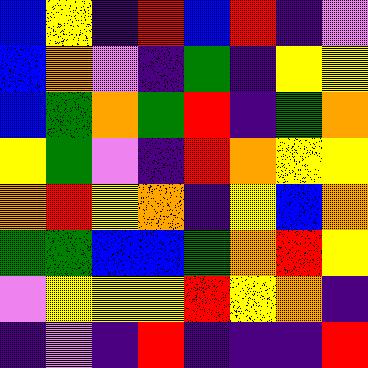[["blue", "yellow", "indigo", "red", "blue", "red", "indigo", "violet"], ["blue", "orange", "violet", "indigo", "green", "indigo", "yellow", "yellow"], ["blue", "green", "orange", "green", "red", "indigo", "green", "orange"], ["yellow", "green", "violet", "indigo", "red", "orange", "yellow", "yellow"], ["orange", "red", "yellow", "orange", "indigo", "yellow", "blue", "orange"], ["green", "green", "blue", "blue", "green", "orange", "red", "yellow"], ["violet", "yellow", "yellow", "yellow", "red", "yellow", "orange", "indigo"], ["indigo", "violet", "indigo", "red", "indigo", "indigo", "indigo", "red"]]